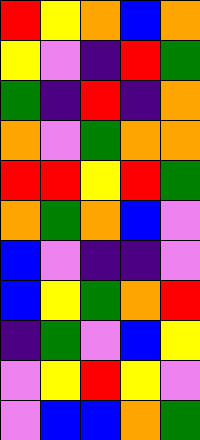[["red", "yellow", "orange", "blue", "orange"], ["yellow", "violet", "indigo", "red", "green"], ["green", "indigo", "red", "indigo", "orange"], ["orange", "violet", "green", "orange", "orange"], ["red", "red", "yellow", "red", "green"], ["orange", "green", "orange", "blue", "violet"], ["blue", "violet", "indigo", "indigo", "violet"], ["blue", "yellow", "green", "orange", "red"], ["indigo", "green", "violet", "blue", "yellow"], ["violet", "yellow", "red", "yellow", "violet"], ["violet", "blue", "blue", "orange", "green"]]